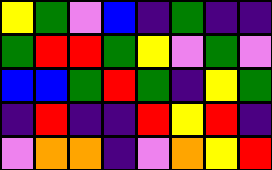[["yellow", "green", "violet", "blue", "indigo", "green", "indigo", "indigo"], ["green", "red", "red", "green", "yellow", "violet", "green", "violet"], ["blue", "blue", "green", "red", "green", "indigo", "yellow", "green"], ["indigo", "red", "indigo", "indigo", "red", "yellow", "red", "indigo"], ["violet", "orange", "orange", "indigo", "violet", "orange", "yellow", "red"]]